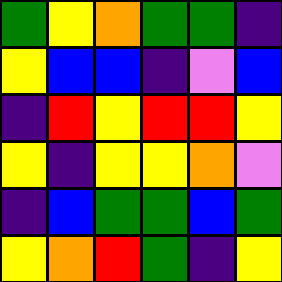[["green", "yellow", "orange", "green", "green", "indigo"], ["yellow", "blue", "blue", "indigo", "violet", "blue"], ["indigo", "red", "yellow", "red", "red", "yellow"], ["yellow", "indigo", "yellow", "yellow", "orange", "violet"], ["indigo", "blue", "green", "green", "blue", "green"], ["yellow", "orange", "red", "green", "indigo", "yellow"]]